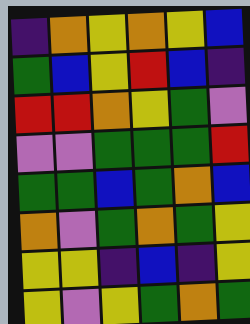[["indigo", "orange", "yellow", "orange", "yellow", "blue"], ["green", "blue", "yellow", "red", "blue", "indigo"], ["red", "red", "orange", "yellow", "green", "violet"], ["violet", "violet", "green", "green", "green", "red"], ["green", "green", "blue", "green", "orange", "blue"], ["orange", "violet", "green", "orange", "green", "yellow"], ["yellow", "yellow", "indigo", "blue", "indigo", "yellow"], ["yellow", "violet", "yellow", "green", "orange", "green"]]